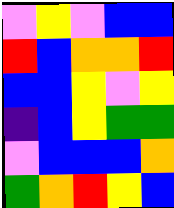[["violet", "yellow", "violet", "blue", "blue"], ["red", "blue", "orange", "orange", "red"], ["blue", "blue", "yellow", "violet", "yellow"], ["indigo", "blue", "yellow", "green", "green"], ["violet", "blue", "blue", "blue", "orange"], ["green", "orange", "red", "yellow", "blue"]]